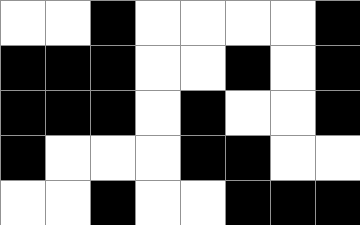[["white", "white", "black", "white", "white", "white", "white", "black"], ["black", "black", "black", "white", "white", "black", "white", "black"], ["black", "black", "black", "white", "black", "white", "white", "black"], ["black", "white", "white", "white", "black", "black", "white", "white"], ["white", "white", "black", "white", "white", "black", "black", "black"]]